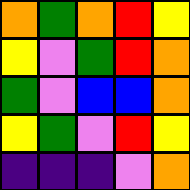[["orange", "green", "orange", "red", "yellow"], ["yellow", "violet", "green", "red", "orange"], ["green", "violet", "blue", "blue", "orange"], ["yellow", "green", "violet", "red", "yellow"], ["indigo", "indigo", "indigo", "violet", "orange"]]